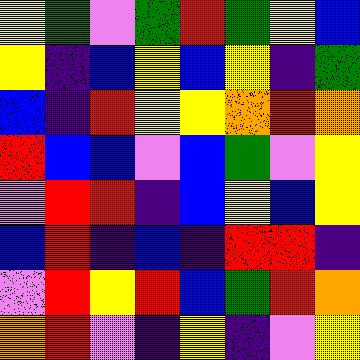[["yellow", "green", "violet", "green", "red", "green", "yellow", "blue"], ["yellow", "indigo", "blue", "yellow", "blue", "yellow", "indigo", "green"], ["blue", "indigo", "red", "yellow", "yellow", "orange", "red", "orange"], ["red", "blue", "blue", "violet", "blue", "green", "violet", "yellow"], ["violet", "red", "red", "indigo", "blue", "yellow", "blue", "yellow"], ["blue", "red", "indigo", "blue", "indigo", "red", "red", "indigo"], ["violet", "red", "yellow", "red", "blue", "green", "red", "orange"], ["orange", "red", "violet", "indigo", "yellow", "indigo", "violet", "yellow"]]